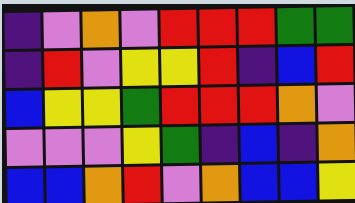[["indigo", "violet", "orange", "violet", "red", "red", "red", "green", "green"], ["indigo", "red", "violet", "yellow", "yellow", "red", "indigo", "blue", "red"], ["blue", "yellow", "yellow", "green", "red", "red", "red", "orange", "violet"], ["violet", "violet", "violet", "yellow", "green", "indigo", "blue", "indigo", "orange"], ["blue", "blue", "orange", "red", "violet", "orange", "blue", "blue", "yellow"]]